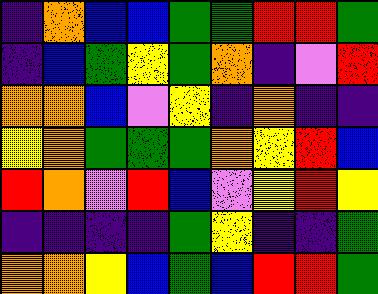[["indigo", "orange", "blue", "blue", "green", "green", "red", "red", "green"], ["indigo", "blue", "green", "yellow", "green", "orange", "indigo", "violet", "red"], ["orange", "orange", "blue", "violet", "yellow", "indigo", "orange", "indigo", "indigo"], ["yellow", "orange", "green", "green", "green", "orange", "yellow", "red", "blue"], ["red", "orange", "violet", "red", "blue", "violet", "yellow", "red", "yellow"], ["indigo", "indigo", "indigo", "indigo", "green", "yellow", "indigo", "indigo", "green"], ["orange", "orange", "yellow", "blue", "green", "blue", "red", "red", "green"]]